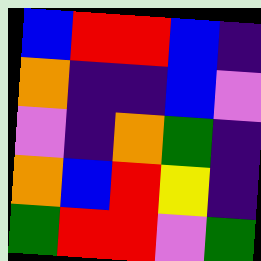[["blue", "red", "red", "blue", "indigo"], ["orange", "indigo", "indigo", "blue", "violet"], ["violet", "indigo", "orange", "green", "indigo"], ["orange", "blue", "red", "yellow", "indigo"], ["green", "red", "red", "violet", "green"]]